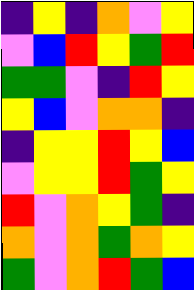[["indigo", "yellow", "indigo", "orange", "violet", "yellow"], ["violet", "blue", "red", "yellow", "green", "red"], ["green", "green", "violet", "indigo", "red", "yellow"], ["yellow", "blue", "violet", "orange", "orange", "indigo"], ["indigo", "yellow", "yellow", "red", "yellow", "blue"], ["violet", "yellow", "yellow", "red", "green", "yellow"], ["red", "violet", "orange", "yellow", "green", "indigo"], ["orange", "violet", "orange", "green", "orange", "yellow"], ["green", "violet", "orange", "red", "green", "blue"]]